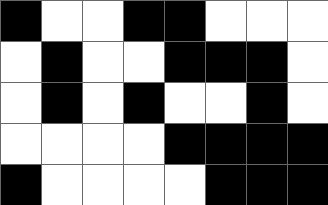[["black", "white", "white", "black", "black", "white", "white", "white"], ["white", "black", "white", "white", "black", "black", "black", "white"], ["white", "black", "white", "black", "white", "white", "black", "white"], ["white", "white", "white", "white", "black", "black", "black", "black"], ["black", "white", "white", "white", "white", "black", "black", "black"]]